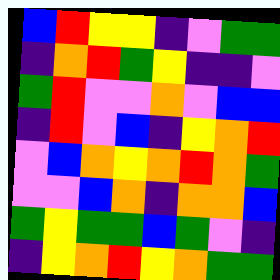[["blue", "red", "yellow", "yellow", "indigo", "violet", "green", "green"], ["indigo", "orange", "red", "green", "yellow", "indigo", "indigo", "violet"], ["green", "red", "violet", "violet", "orange", "violet", "blue", "blue"], ["indigo", "red", "violet", "blue", "indigo", "yellow", "orange", "red"], ["violet", "blue", "orange", "yellow", "orange", "red", "orange", "green"], ["violet", "violet", "blue", "orange", "indigo", "orange", "orange", "blue"], ["green", "yellow", "green", "green", "blue", "green", "violet", "indigo"], ["indigo", "yellow", "orange", "red", "yellow", "orange", "green", "green"]]